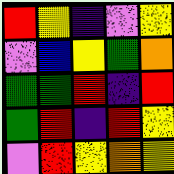[["red", "yellow", "indigo", "violet", "yellow"], ["violet", "blue", "yellow", "green", "orange"], ["green", "green", "red", "indigo", "red"], ["green", "red", "indigo", "red", "yellow"], ["violet", "red", "yellow", "orange", "yellow"]]